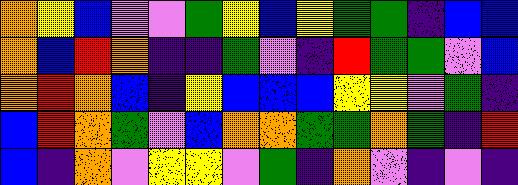[["orange", "yellow", "blue", "violet", "violet", "green", "yellow", "blue", "yellow", "green", "green", "indigo", "blue", "blue"], ["orange", "blue", "red", "orange", "indigo", "indigo", "green", "violet", "indigo", "red", "green", "green", "violet", "blue"], ["orange", "red", "orange", "blue", "indigo", "yellow", "blue", "blue", "blue", "yellow", "yellow", "violet", "green", "indigo"], ["blue", "red", "orange", "green", "violet", "blue", "orange", "orange", "green", "green", "orange", "green", "indigo", "red"], ["blue", "indigo", "orange", "violet", "yellow", "yellow", "violet", "green", "indigo", "orange", "violet", "indigo", "violet", "indigo"]]